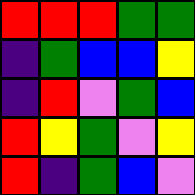[["red", "red", "red", "green", "green"], ["indigo", "green", "blue", "blue", "yellow"], ["indigo", "red", "violet", "green", "blue"], ["red", "yellow", "green", "violet", "yellow"], ["red", "indigo", "green", "blue", "violet"]]